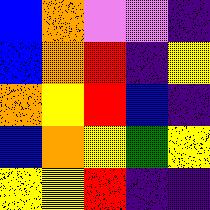[["blue", "orange", "violet", "violet", "indigo"], ["blue", "orange", "red", "indigo", "yellow"], ["orange", "yellow", "red", "blue", "indigo"], ["blue", "orange", "yellow", "green", "yellow"], ["yellow", "yellow", "red", "indigo", "indigo"]]